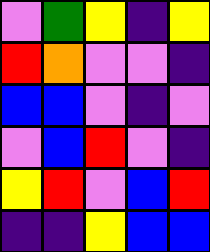[["violet", "green", "yellow", "indigo", "yellow"], ["red", "orange", "violet", "violet", "indigo"], ["blue", "blue", "violet", "indigo", "violet"], ["violet", "blue", "red", "violet", "indigo"], ["yellow", "red", "violet", "blue", "red"], ["indigo", "indigo", "yellow", "blue", "blue"]]